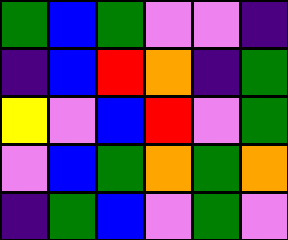[["green", "blue", "green", "violet", "violet", "indigo"], ["indigo", "blue", "red", "orange", "indigo", "green"], ["yellow", "violet", "blue", "red", "violet", "green"], ["violet", "blue", "green", "orange", "green", "orange"], ["indigo", "green", "blue", "violet", "green", "violet"]]